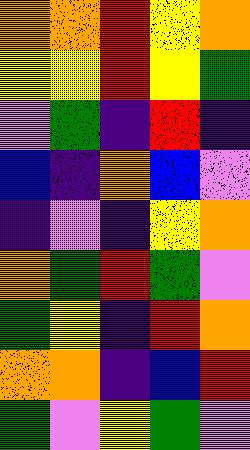[["orange", "orange", "red", "yellow", "orange"], ["yellow", "yellow", "red", "yellow", "green"], ["violet", "green", "indigo", "red", "indigo"], ["blue", "indigo", "orange", "blue", "violet"], ["indigo", "violet", "indigo", "yellow", "orange"], ["orange", "green", "red", "green", "violet"], ["green", "yellow", "indigo", "red", "orange"], ["orange", "orange", "indigo", "blue", "red"], ["green", "violet", "yellow", "green", "violet"]]